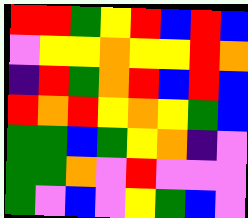[["red", "red", "green", "yellow", "red", "blue", "red", "blue"], ["violet", "yellow", "yellow", "orange", "yellow", "yellow", "red", "orange"], ["indigo", "red", "green", "orange", "red", "blue", "red", "blue"], ["red", "orange", "red", "yellow", "orange", "yellow", "green", "blue"], ["green", "green", "blue", "green", "yellow", "orange", "indigo", "violet"], ["green", "green", "orange", "violet", "red", "violet", "violet", "violet"], ["green", "violet", "blue", "violet", "yellow", "green", "blue", "violet"]]